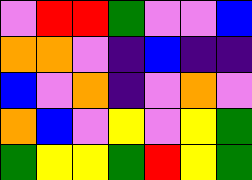[["violet", "red", "red", "green", "violet", "violet", "blue"], ["orange", "orange", "violet", "indigo", "blue", "indigo", "indigo"], ["blue", "violet", "orange", "indigo", "violet", "orange", "violet"], ["orange", "blue", "violet", "yellow", "violet", "yellow", "green"], ["green", "yellow", "yellow", "green", "red", "yellow", "green"]]